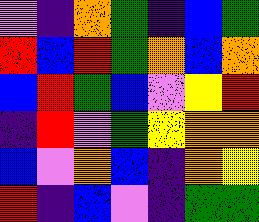[["violet", "indigo", "orange", "green", "indigo", "blue", "green"], ["red", "blue", "red", "green", "orange", "blue", "orange"], ["blue", "red", "green", "blue", "violet", "yellow", "red"], ["indigo", "red", "violet", "green", "yellow", "orange", "orange"], ["blue", "violet", "orange", "blue", "indigo", "orange", "yellow"], ["red", "indigo", "blue", "violet", "indigo", "green", "green"]]